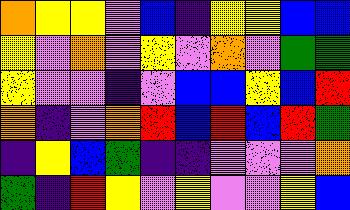[["orange", "yellow", "yellow", "violet", "blue", "indigo", "yellow", "yellow", "blue", "blue"], ["yellow", "violet", "orange", "violet", "yellow", "violet", "orange", "violet", "green", "green"], ["yellow", "violet", "violet", "indigo", "violet", "blue", "blue", "yellow", "blue", "red"], ["orange", "indigo", "violet", "orange", "red", "blue", "red", "blue", "red", "green"], ["indigo", "yellow", "blue", "green", "indigo", "indigo", "violet", "violet", "violet", "orange"], ["green", "indigo", "red", "yellow", "violet", "yellow", "violet", "violet", "yellow", "blue"]]